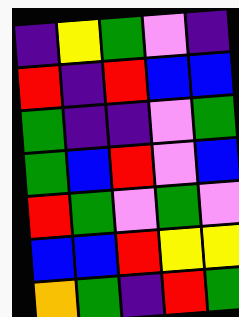[["indigo", "yellow", "green", "violet", "indigo"], ["red", "indigo", "red", "blue", "blue"], ["green", "indigo", "indigo", "violet", "green"], ["green", "blue", "red", "violet", "blue"], ["red", "green", "violet", "green", "violet"], ["blue", "blue", "red", "yellow", "yellow"], ["orange", "green", "indigo", "red", "green"]]